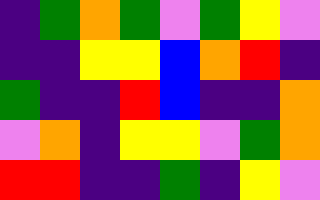[["indigo", "green", "orange", "green", "violet", "green", "yellow", "violet"], ["indigo", "indigo", "yellow", "yellow", "blue", "orange", "red", "indigo"], ["green", "indigo", "indigo", "red", "blue", "indigo", "indigo", "orange"], ["violet", "orange", "indigo", "yellow", "yellow", "violet", "green", "orange"], ["red", "red", "indigo", "indigo", "green", "indigo", "yellow", "violet"]]